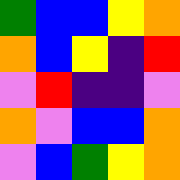[["green", "blue", "blue", "yellow", "orange"], ["orange", "blue", "yellow", "indigo", "red"], ["violet", "red", "indigo", "indigo", "violet"], ["orange", "violet", "blue", "blue", "orange"], ["violet", "blue", "green", "yellow", "orange"]]